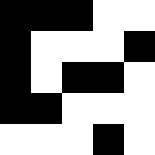[["black", "black", "black", "white", "white"], ["black", "white", "white", "white", "black"], ["black", "white", "black", "black", "white"], ["black", "black", "white", "white", "white"], ["white", "white", "white", "black", "white"]]